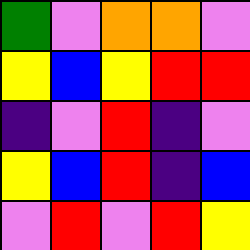[["green", "violet", "orange", "orange", "violet"], ["yellow", "blue", "yellow", "red", "red"], ["indigo", "violet", "red", "indigo", "violet"], ["yellow", "blue", "red", "indigo", "blue"], ["violet", "red", "violet", "red", "yellow"]]